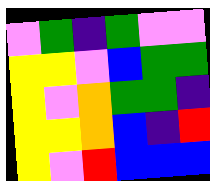[["violet", "green", "indigo", "green", "violet", "violet"], ["yellow", "yellow", "violet", "blue", "green", "green"], ["yellow", "violet", "orange", "green", "green", "indigo"], ["yellow", "yellow", "orange", "blue", "indigo", "red"], ["yellow", "violet", "red", "blue", "blue", "blue"]]